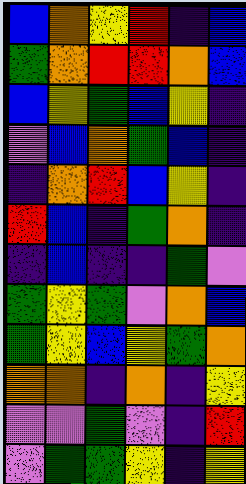[["blue", "orange", "yellow", "red", "indigo", "blue"], ["green", "orange", "red", "red", "orange", "blue"], ["blue", "yellow", "green", "blue", "yellow", "indigo"], ["violet", "blue", "orange", "green", "blue", "indigo"], ["indigo", "orange", "red", "blue", "yellow", "indigo"], ["red", "blue", "indigo", "green", "orange", "indigo"], ["indigo", "blue", "indigo", "indigo", "green", "violet"], ["green", "yellow", "green", "violet", "orange", "blue"], ["green", "yellow", "blue", "yellow", "green", "orange"], ["orange", "orange", "indigo", "orange", "indigo", "yellow"], ["violet", "violet", "green", "violet", "indigo", "red"], ["violet", "green", "green", "yellow", "indigo", "yellow"]]